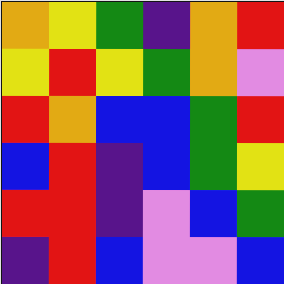[["orange", "yellow", "green", "indigo", "orange", "red"], ["yellow", "red", "yellow", "green", "orange", "violet"], ["red", "orange", "blue", "blue", "green", "red"], ["blue", "red", "indigo", "blue", "green", "yellow"], ["red", "red", "indigo", "violet", "blue", "green"], ["indigo", "red", "blue", "violet", "violet", "blue"]]